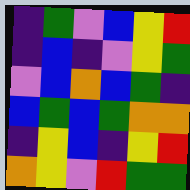[["indigo", "green", "violet", "blue", "yellow", "red"], ["indigo", "blue", "indigo", "violet", "yellow", "green"], ["violet", "blue", "orange", "blue", "green", "indigo"], ["blue", "green", "blue", "green", "orange", "orange"], ["indigo", "yellow", "blue", "indigo", "yellow", "red"], ["orange", "yellow", "violet", "red", "green", "green"]]